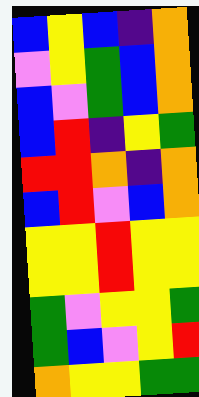[["blue", "yellow", "blue", "indigo", "orange"], ["violet", "yellow", "green", "blue", "orange"], ["blue", "violet", "green", "blue", "orange"], ["blue", "red", "indigo", "yellow", "green"], ["red", "red", "orange", "indigo", "orange"], ["blue", "red", "violet", "blue", "orange"], ["yellow", "yellow", "red", "yellow", "yellow"], ["yellow", "yellow", "red", "yellow", "yellow"], ["green", "violet", "yellow", "yellow", "green"], ["green", "blue", "violet", "yellow", "red"], ["orange", "yellow", "yellow", "green", "green"]]